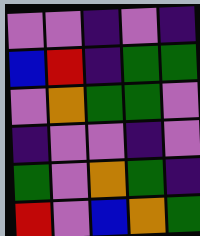[["violet", "violet", "indigo", "violet", "indigo"], ["blue", "red", "indigo", "green", "green"], ["violet", "orange", "green", "green", "violet"], ["indigo", "violet", "violet", "indigo", "violet"], ["green", "violet", "orange", "green", "indigo"], ["red", "violet", "blue", "orange", "green"]]